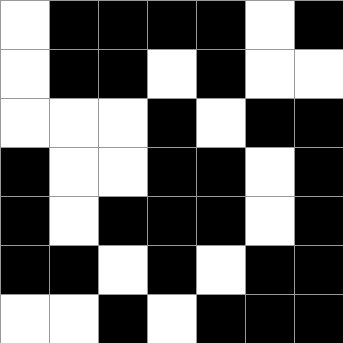[["white", "black", "black", "black", "black", "white", "black"], ["white", "black", "black", "white", "black", "white", "white"], ["white", "white", "white", "black", "white", "black", "black"], ["black", "white", "white", "black", "black", "white", "black"], ["black", "white", "black", "black", "black", "white", "black"], ["black", "black", "white", "black", "white", "black", "black"], ["white", "white", "black", "white", "black", "black", "black"]]